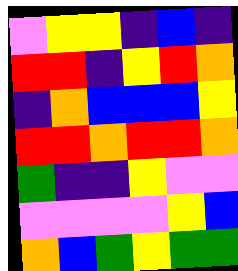[["violet", "yellow", "yellow", "indigo", "blue", "indigo"], ["red", "red", "indigo", "yellow", "red", "orange"], ["indigo", "orange", "blue", "blue", "blue", "yellow"], ["red", "red", "orange", "red", "red", "orange"], ["green", "indigo", "indigo", "yellow", "violet", "violet"], ["violet", "violet", "violet", "violet", "yellow", "blue"], ["orange", "blue", "green", "yellow", "green", "green"]]